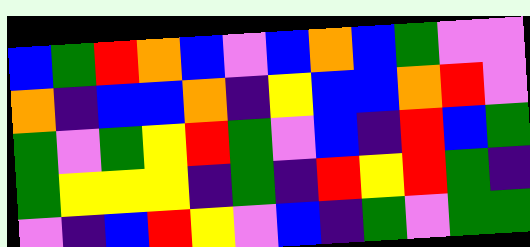[["blue", "green", "red", "orange", "blue", "violet", "blue", "orange", "blue", "green", "violet", "violet"], ["orange", "indigo", "blue", "blue", "orange", "indigo", "yellow", "blue", "blue", "orange", "red", "violet"], ["green", "violet", "green", "yellow", "red", "green", "violet", "blue", "indigo", "red", "blue", "green"], ["green", "yellow", "yellow", "yellow", "indigo", "green", "indigo", "red", "yellow", "red", "green", "indigo"], ["violet", "indigo", "blue", "red", "yellow", "violet", "blue", "indigo", "green", "violet", "green", "green"]]